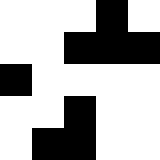[["white", "white", "white", "black", "white"], ["white", "white", "black", "black", "black"], ["black", "white", "white", "white", "white"], ["white", "white", "black", "white", "white"], ["white", "black", "black", "white", "white"]]